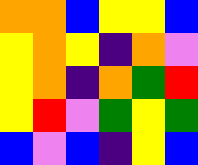[["orange", "orange", "blue", "yellow", "yellow", "blue"], ["yellow", "orange", "yellow", "indigo", "orange", "violet"], ["yellow", "orange", "indigo", "orange", "green", "red"], ["yellow", "red", "violet", "green", "yellow", "green"], ["blue", "violet", "blue", "indigo", "yellow", "blue"]]